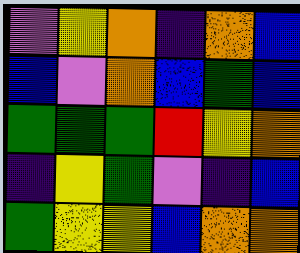[["violet", "yellow", "orange", "indigo", "orange", "blue"], ["blue", "violet", "orange", "blue", "green", "blue"], ["green", "green", "green", "red", "yellow", "orange"], ["indigo", "yellow", "green", "violet", "indigo", "blue"], ["green", "yellow", "yellow", "blue", "orange", "orange"]]